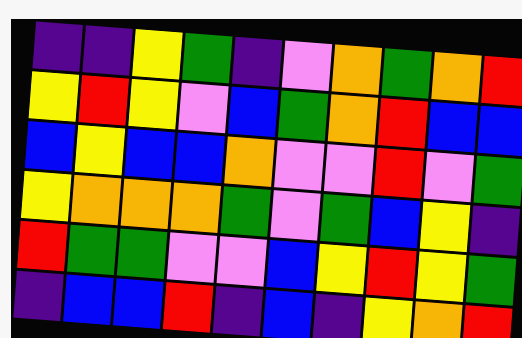[["indigo", "indigo", "yellow", "green", "indigo", "violet", "orange", "green", "orange", "red"], ["yellow", "red", "yellow", "violet", "blue", "green", "orange", "red", "blue", "blue"], ["blue", "yellow", "blue", "blue", "orange", "violet", "violet", "red", "violet", "green"], ["yellow", "orange", "orange", "orange", "green", "violet", "green", "blue", "yellow", "indigo"], ["red", "green", "green", "violet", "violet", "blue", "yellow", "red", "yellow", "green"], ["indigo", "blue", "blue", "red", "indigo", "blue", "indigo", "yellow", "orange", "red"]]